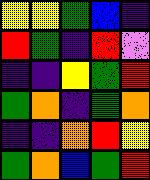[["yellow", "yellow", "green", "blue", "indigo"], ["red", "green", "indigo", "red", "violet"], ["indigo", "indigo", "yellow", "green", "red"], ["green", "orange", "indigo", "green", "orange"], ["indigo", "indigo", "orange", "red", "yellow"], ["green", "orange", "blue", "green", "red"]]